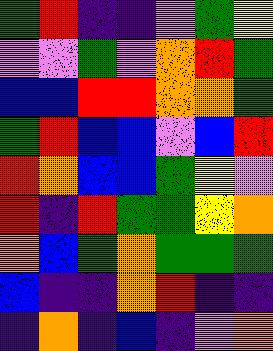[["green", "red", "indigo", "indigo", "violet", "green", "yellow"], ["violet", "violet", "green", "violet", "orange", "red", "green"], ["blue", "blue", "red", "red", "orange", "orange", "green"], ["green", "red", "blue", "blue", "violet", "blue", "red"], ["red", "orange", "blue", "blue", "green", "yellow", "violet"], ["red", "indigo", "red", "green", "green", "yellow", "orange"], ["orange", "blue", "green", "orange", "green", "green", "green"], ["blue", "indigo", "indigo", "orange", "red", "indigo", "indigo"], ["indigo", "orange", "indigo", "blue", "indigo", "violet", "orange"]]